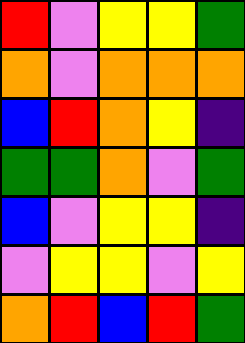[["red", "violet", "yellow", "yellow", "green"], ["orange", "violet", "orange", "orange", "orange"], ["blue", "red", "orange", "yellow", "indigo"], ["green", "green", "orange", "violet", "green"], ["blue", "violet", "yellow", "yellow", "indigo"], ["violet", "yellow", "yellow", "violet", "yellow"], ["orange", "red", "blue", "red", "green"]]